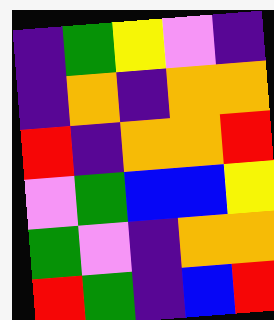[["indigo", "green", "yellow", "violet", "indigo"], ["indigo", "orange", "indigo", "orange", "orange"], ["red", "indigo", "orange", "orange", "red"], ["violet", "green", "blue", "blue", "yellow"], ["green", "violet", "indigo", "orange", "orange"], ["red", "green", "indigo", "blue", "red"]]